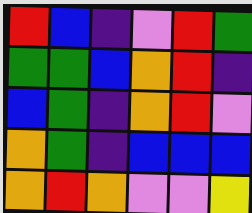[["red", "blue", "indigo", "violet", "red", "green"], ["green", "green", "blue", "orange", "red", "indigo"], ["blue", "green", "indigo", "orange", "red", "violet"], ["orange", "green", "indigo", "blue", "blue", "blue"], ["orange", "red", "orange", "violet", "violet", "yellow"]]